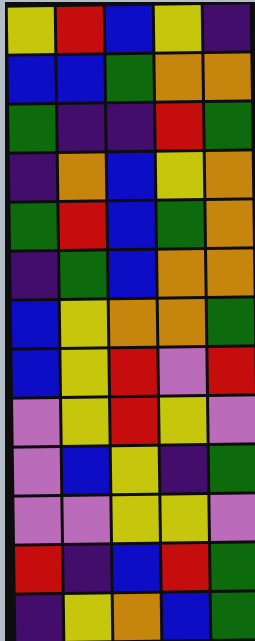[["yellow", "red", "blue", "yellow", "indigo"], ["blue", "blue", "green", "orange", "orange"], ["green", "indigo", "indigo", "red", "green"], ["indigo", "orange", "blue", "yellow", "orange"], ["green", "red", "blue", "green", "orange"], ["indigo", "green", "blue", "orange", "orange"], ["blue", "yellow", "orange", "orange", "green"], ["blue", "yellow", "red", "violet", "red"], ["violet", "yellow", "red", "yellow", "violet"], ["violet", "blue", "yellow", "indigo", "green"], ["violet", "violet", "yellow", "yellow", "violet"], ["red", "indigo", "blue", "red", "green"], ["indigo", "yellow", "orange", "blue", "green"]]